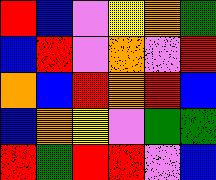[["red", "blue", "violet", "yellow", "orange", "green"], ["blue", "red", "violet", "orange", "violet", "red"], ["orange", "blue", "red", "orange", "red", "blue"], ["blue", "orange", "yellow", "violet", "green", "green"], ["red", "green", "red", "red", "violet", "blue"]]